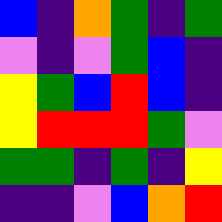[["blue", "indigo", "orange", "green", "indigo", "green"], ["violet", "indigo", "violet", "green", "blue", "indigo"], ["yellow", "green", "blue", "red", "blue", "indigo"], ["yellow", "red", "red", "red", "green", "violet"], ["green", "green", "indigo", "green", "indigo", "yellow"], ["indigo", "indigo", "violet", "blue", "orange", "red"]]